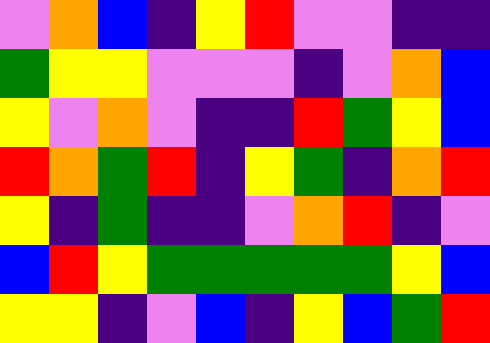[["violet", "orange", "blue", "indigo", "yellow", "red", "violet", "violet", "indigo", "indigo"], ["green", "yellow", "yellow", "violet", "violet", "violet", "indigo", "violet", "orange", "blue"], ["yellow", "violet", "orange", "violet", "indigo", "indigo", "red", "green", "yellow", "blue"], ["red", "orange", "green", "red", "indigo", "yellow", "green", "indigo", "orange", "red"], ["yellow", "indigo", "green", "indigo", "indigo", "violet", "orange", "red", "indigo", "violet"], ["blue", "red", "yellow", "green", "green", "green", "green", "green", "yellow", "blue"], ["yellow", "yellow", "indigo", "violet", "blue", "indigo", "yellow", "blue", "green", "red"]]